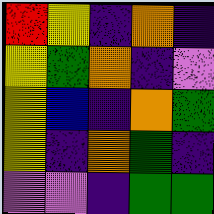[["red", "yellow", "indigo", "orange", "indigo"], ["yellow", "green", "orange", "indigo", "violet"], ["yellow", "blue", "indigo", "orange", "green"], ["yellow", "indigo", "orange", "green", "indigo"], ["violet", "violet", "indigo", "green", "green"]]